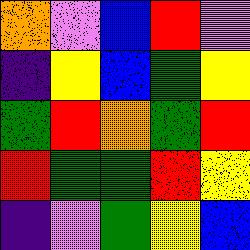[["orange", "violet", "blue", "red", "violet"], ["indigo", "yellow", "blue", "green", "yellow"], ["green", "red", "orange", "green", "red"], ["red", "green", "green", "red", "yellow"], ["indigo", "violet", "green", "yellow", "blue"]]